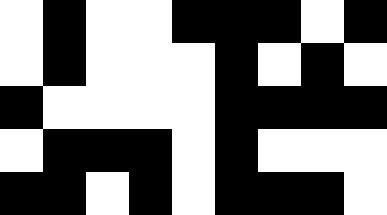[["white", "black", "white", "white", "black", "black", "black", "white", "black"], ["white", "black", "white", "white", "white", "black", "white", "black", "white"], ["black", "white", "white", "white", "white", "black", "black", "black", "black"], ["white", "black", "black", "black", "white", "black", "white", "white", "white"], ["black", "black", "white", "black", "white", "black", "black", "black", "white"]]